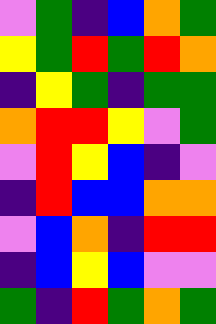[["violet", "green", "indigo", "blue", "orange", "green"], ["yellow", "green", "red", "green", "red", "orange"], ["indigo", "yellow", "green", "indigo", "green", "green"], ["orange", "red", "red", "yellow", "violet", "green"], ["violet", "red", "yellow", "blue", "indigo", "violet"], ["indigo", "red", "blue", "blue", "orange", "orange"], ["violet", "blue", "orange", "indigo", "red", "red"], ["indigo", "blue", "yellow", "blue", "violet", "violet"], ["green", "indigo", "red", "green", "orange", "green"]]